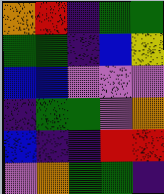[["orange", "red", "indigo", "green", "green"], ["green", "green", "indigo", "blue", "yellow"], ["blue", "blue", "violet", "violet", "violet"], ["indigo", "green", "green", "violet", "orange"], ["blue", "indigo", "indigo", "red", "red"], ["violet", "orange", "green", "green", "indigo"]]